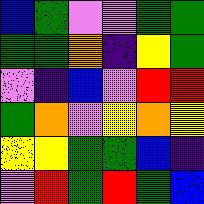[["blue", "green", "violet", "violet", "green", "green"], ["green", "green", "orange", "indigo", "yellow", "green"], ["violet", "indigo", "blue", "violet", "red", "red"], ["green", "orange", "violet", "yellow", "orange", "yellow"], ["yellow", "yellow", "green", "green", "blue", "indigo"], ["violet", "red", "green", "red", "green", "blue"]]